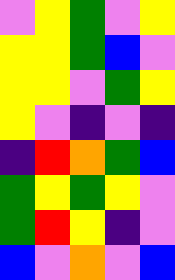[["violet", "yellow", "green", "violet", "yellow"], ["yellow", "yellow", "green", "blue", "violet"], ["yellow", "yellow", "violet", "green", "yellow"], ["yellow", "violet", "indigo", "violet", "indigo"], ["indigo", "red", "orange", "green", "blue"], ["green", "yellow", "green", "yellow", "violet"], ["green", "red", "yellow", "indigo", "violet"], ["blue", "violet", "orange", "violet", "blue"]]